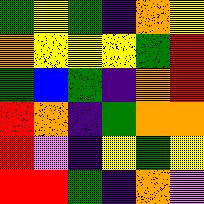[["green", "yellow", "green", "indigo", "orange", "yellow"], ["orange", "yellow", "yellow", "yellow", "green", "red"], ["green", "blue", "green", "indigo", "orange", "red"], ["red", "orange", "indigo", "green", "orange", "orange"], ["red", "violet", "indigo", "yellow", "green", "yellow"], ["red", "red", "green", "indigo", "orange", "violet"]]